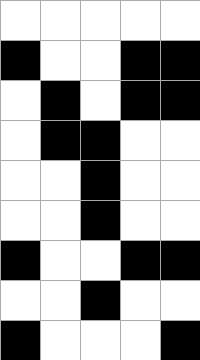[["white", "white", "white", "white", "white"], ["black", "white", "white", "black", "black"], ["white", "black", "white", "black", "black"], ["white", "black", "black", "white", "white"], ["white", "white", "black", "white", "white"], ["white", "white", "black", "white", "white"], ["black", "white", "white", "black", "black"], ["white", "white", "black", "white", "white"], ["black", "white", "white", "white", "black"]]